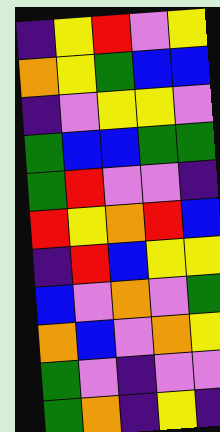[["indigo", "yellow", "red", "violet", "yellow"], ["orange", "yellow", "green", "blue", "blue"], ["indigo", "violet", "yellow", "yellow", "violet"], ["green", "blue", "blue", "green", "green"], ["green", "red", "violet", "violet", "indigo"], ["red", "yellow", "orange", "red", "blue"], ["indigo", "red", "blue", "yellow", "yellow"], ["blue", "violet", "orange", "violet", "green"], ["orange", "blue", "violet", "orange", "yellow"], ["green", "violet", "indigo", "violet", "violet"], ["green", "orange", "indigo", "yellow", "indigo"]]